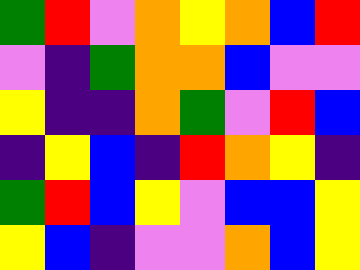[["green", "red", "violet", "orange", "yellow", "orange", "blue", "red"], ["violet", "indigo", "green", "orange", "orange", "blue", "violet", "violet"], ["yellow", "indigo", "indigo", "orange", "green", "violet", "red", "blue"], ["indigo", "yellow", "blue", "indigo", "red", "orange", "yellow", "indigo"], ["green", "red", "blue", "yellow", "violet", "blue", "blue", "yellow"], ["yellow", "blue", "indigo", "violet", "violet", "orange", "blue", "yellow"]]